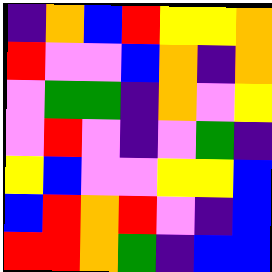[["indigo", "orange", "blue", "red", "yellow", "yellow", "orange"], ["red", "violet", "violet", "blue", "orange", "indigo", "orange"], ["violet", "green", "green", "indigo", "orange", "violet", "yellow"], ["violet", "red", "violet", "indigo", "violet", "green", "indigo"], ["yellow", "blue", "violet", "violet", "yellow", "yellow", "blue"], ["blue", "red", "orange", "red", "violet", "indigo", "blue"], ["red", "red", "orange", "green", "indigo", "blue", "blue"]]